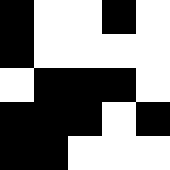[["black", "white", "white", "black", "white"], ["black", "white", "white", "white", "white"], ["white", "black", "black", "black", "white"], ["black", "black", "black", "white", "black"], ["black", "black", "white", "white", "white"]]